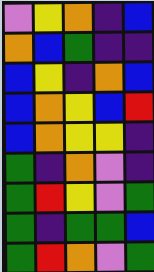[["violet", "yellow", "orange", "indigo", "blue"], ["orange", "blue", "green", "indigo", "indigo"], ["blue", "yellow", "indigo", "orange", "blue"], ["blue", "orange", "yellow", "blue", "red"], ["blue", "orange", "yellow", "yellow", "indigo"], ["green", "indigo", "orange", "violet", "indigo"], ["green", "red", "yellow", "violet", "green"], ["green", "indigo", "green", "green", "blue"], ["green", "red", "orange", "violet", "green"]]